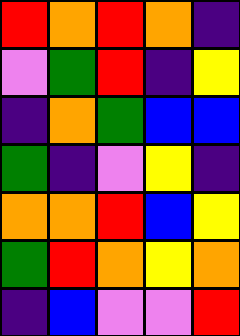[["red", "orange", "red", "orange", "indigo"], ["violet", "green", "red", "indigo", "yellow"], ["indigo", "orange", "green", "blue", "blue"], ["green", "indigo", "violet", "yellow", "indigo"], ["orange", "orange", "red", "blue", "yellow"], ["green", "red", "orange", "yellow", "orange"], ["indigo", "blue", "violet", "violet", "red"]]